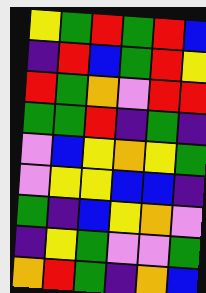[["yellow", "green", "red", "green", "red", "blue"], ["indigo", "red", "blue", "green", "red", "yellow"], ["red", "green", "orange", "violet", "red", "red"], ["green", "green", "red", "indigo", "green", "indigo"], ["violet", "blue", "yellow", "orange", "yellow", "green"], ["violet", "yellow", "yellow", "blue", "blue", "indigo"], ["green", "indigo", "blue", "yellow", "orange", "violet"], ["indigo", "yellow", "green", "violet", "violet", "green"], ["orange", "red", "green", "indigo", "orange", "blue"]]